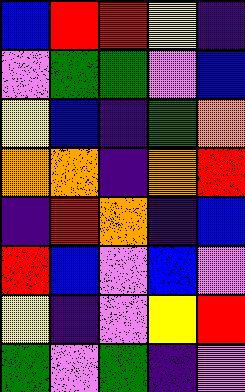[["blue", "red", "red", "yellow", "indigo"], ["violet", "green", "green", "violet", "blue"], ["yellow", "blue", "indigo", "green", "orange"], ["orange", "orange", "indigo", "orange", "red"], ["indigo", "red", "orange", "indigo", "blue"], ["red", "blue", "violet", "blue", "violet"], ["yellow", "indigo", "violet", "yellow", "red"], ["green", "violet", "green", "indigo", "violet"]]